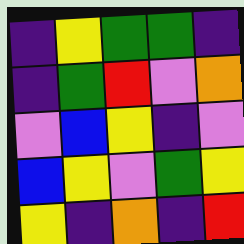[["indigo", "yellow", "green", "green", "indigo"], ["indigo", "green", "red", "violet", "orange"], ["violet", "blue", "yellow", "indigo", "violet"], ["blue", "yellow", "violet", "green", "yellow"], ["yellow", "indigo", "orange", "indigo", "red"]]